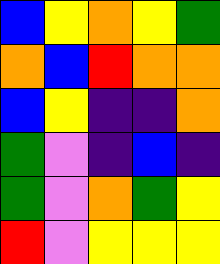[["blue", "yellow", "orange", "yellow", "green"], ["orange", "blue", "red", "orange", "orange"], ["blue", "yellow", "indigo", "indigo", "orange"], ["green", "violet", "indigo", "blue", "indigo"], ["green", "violet", "orange", "green", "yellow"], ["red", "violet", "yellow", "yellow", "yellow"]]